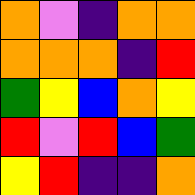[["orange", "violet", "indigo", "orange", "orange"], ["orange", "orange", "orange", "indigo", "red"], ["green", "yellow", "blue", "orange", "yellow"], ["red", "violet", "red", "blue", "green"], ["yellow", "red", "indigo", "indigo", "orange"]]